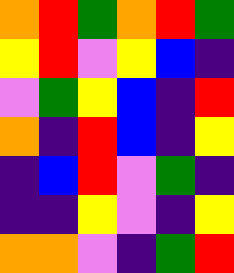[["orange", "red", "green", "orange", "red", "green"], ["yellow", "red", "violet", "yellow", "blue", "indigo"], ["violet", "green", "yellow", "blue", "indigo", "red"], ["orange", "indigo", "red", "blue", "indigo", "yellow"], ["indigo", "blue", "red", "violet", "green", "indigo"], ["indigo", "indigo", "yellow", "violet", "indigo", "yellow"], ["orange", "orange", "violet", "indigo", "green", "red"]]